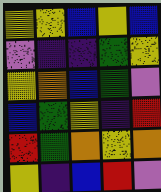[["yellow", "yellow", "blue", "yellow", "blue"], ["violet", "indigo", "indigo", "green", "yellow"], ["yellow", "orange", "blue", "green", "violet"], ["blue", "green", "yellow", "indigo", "red"], ["red", "green", "orange", "yellow", "orange"], ["yellow", "indigo", "blue", "red", "violet"]]